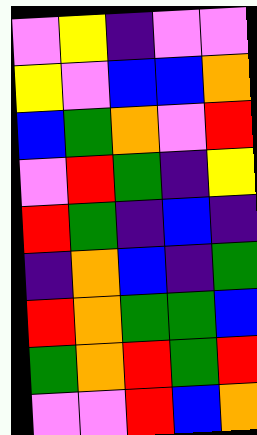[["violet", "yellow", "indigo", "violet", "violet"], ["yellow", "violet", "blue", "blue", "orange"], ["blue", "green", "orange", "violet", "red"], ["violet", "red", "green", "indigo", "yellow"], ["red", "green", "indigo", "blue", "indigo"], ["indigo", "orange", "blue", "indigo", "green"], ["red", "orange", "green", "green", "blue"], ["green", "orange", "red", "green", "red"], ["violet", "violet", "red", "blue", "orange"]]